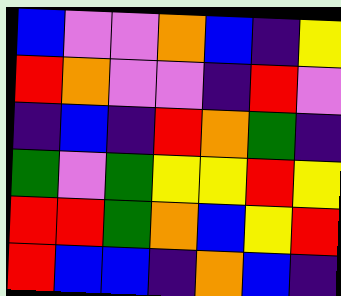[["blue", "violet", "violet", "orange", "blue", "indigo", "yellow"], ["red", "orange", "violet", "violet", "indigo", "red", "violet"], ["indigo", "blue", "indigo", "red", "orange", "green", "indigo"], ["green", "violet", "green", "yellow", "yellow", "red", "yellow"], ["red", "red", "green", "orange", "blue", "yellow", "red"], ["red", "blue", "blue", "indigo", "orange", "blue", "indigo"]]